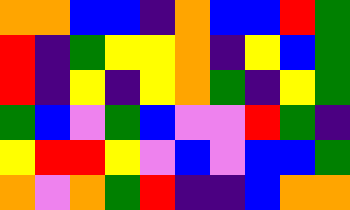[["orange", "orange", "blue", "blue", "indigo", "orange", "blue", "blue", "red", "green"], ["red", "indigo", "green", "yellow", "yellow", "orange", "indigo", "yellow", "blue", "green"], ["red", "indigo", "yellow", "indigo", "yellow", "orange", "green", "indigo", "yellow", "green"], ["green", "blue", "violet", "green", "blue", "violet", "violet", "red", "green", "indigo"], ["yellow", "red", "red", "yellow", "violet", "blue", "violet", "blue", "blue", "green"], ["orange", "violet", "orange", "green", "red", "indigo", "indigo", "blue", "orange", "orange"]]